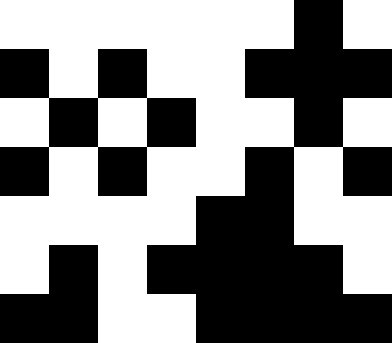[["white", "white", "white", "white", "white", "white", "black", "white"], ["black", "white", "black", "white", "white", "black", "black", "black"], ["white", "black", "white", "black", "white", "white", "black", "white"], ["black", "white", "black", "white", "white", "black", "white", "black"], ["white", "white", "white", "white", "black", "black", "white", "white"], ["white", "black", "white", "black", "black", "black", "black", "white"], ["black", "black", "white", "white", "black", "black", "black", "black"]]